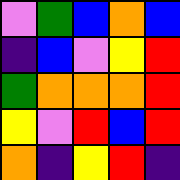[["violet", "green", "blue", "orange", "blue"], ["indigo", "blue", "violet", "yellow", "red"], ["green", "orange", "orange", "orange", "red"], ["yellow", "violet", "red", "blue", "red"], ["orange", "indigo", "yellow", "red", "indigo"]]